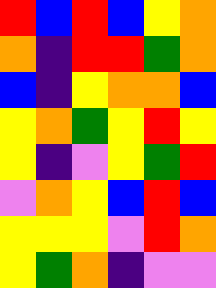[["red", "blue", "red", "blue", "yellow", "orange"], ["orange", "indigo", "red", "red", "green", "orange"], ["blue", "indigo", "yellow", "orange", "orange", "blue"], ["yellow", "orange", "green", "yellow", "red", "yellow"], ["yellow", "indigo", "violet", "yellow", "green", "red"], ["violet", "orange", "yellow", "blue", "red", "blue"], ["yellow", "yellow", "yellow", "violet", "red", "orange"], ["yellow", "green", "orange", "indigo", "violet", "violet"]]